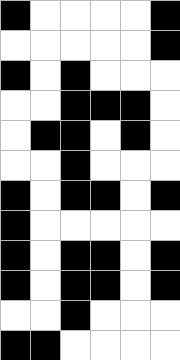[["black", "white", "white", "white", "white", "black"], ["white", "white", "white", "white", "white", "black"], ["black", "white", "black", "white", "white", "white"], ["white", "white", "black", "black", "black", "white"], ["white", "black", "black", "white", "black", "white"], ["white", "white", "black", "white", "white", "white"], ["black", "white", "black", "black", "white", "black"], ["black", "white", "white", "white", "white", "white"], ["black", "white", "black", "black", "white", "black"], ["black", "white", "black", "black", "white", "black"], ["white", "white", "black", "white", "white", "white"], ["black", "black", "white", "white", "white", "white"]]